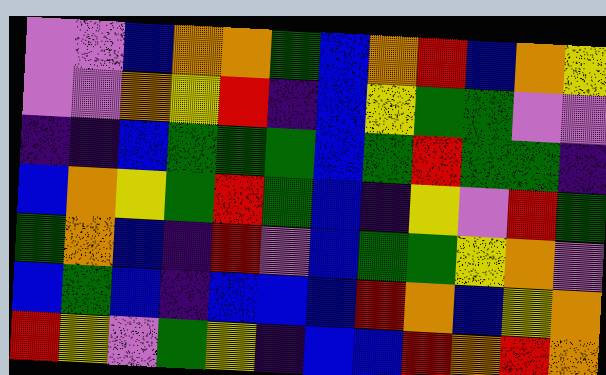[["violet", "violet", "blue", "orange", "orange", "green", "blue", "orange", "red", "blue", "orange", "yellow"], ["violet", "violet", "orange", "yellow", "red", "indigo", "blue", "yellow", "green", "green", "violet", "violet"], ["indigo", "indigo", "blue", "green", "green", "green", "blue", "green", "red", "green", "green", "indigo"], ["blue", "orange", "yellow", "green", "red", "green", "blue", "indigo", "yellow", "violet", "red", "green"], ["green", "orange", "blue", "indigo", "red", "violet", "blue", "green", "green", "yellow", "orange", "violet"], ["blue", "green", "blue", "indigo", "blue", "blue", "blue", "red", "orange", "blue", "yellow", "orange"], ["red", "yellow", "violet", "green", "yellow", "indigo", "blue", "blue", "red", "orange", "red", "orange"]]